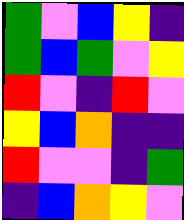[["green", "violet", "blue", "yellow", "indigo"], ["green", "blue", "green", "violet", "yellow"], ["red", "violet", "indigo", "red", "violet"], ["yellow", "blue", "orange", "indigo", "indigo"], ["red", "violet", "violet", "indigo", "green"], ["indigo", "blue", "orange", "yellow", "violet"]]